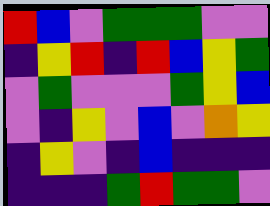[["red", "blue", "violet", "green", "green", "green", "violet", "violet"], ["indigo", "yellow", "red", "indigo", "red", "blue", "yellow", "green"], ["violet", "green", "violet", "violet", "violet", "green", "yellow", "blue"], ["violet", "indigo", "yellow", "violet", "blue", "violet", "orange", "yellow"], ["indigo", "yellow", "violet", "indigo", "blue", "indigo", "indigo", "indigo"], ["indigo", "indigo", "indigo", "green", "red", "green", "green", "violet"]]